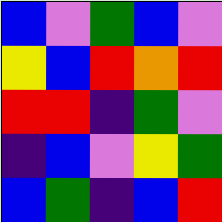[["blue", "violet", "green", "blue", "violet"], ["yellow", "blue", "red", "orange", "red"], ["red", "red", "indigo", "green", "violet"], ["indigo", "blue", "violet", "yellow", "green"], ["blue", "green", "indigo", "blue", "red"]]